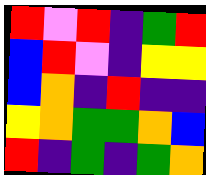[["red", "violet", "red", "indigo", "green", "red"], ["blue", "red", "violet", "indigo", "yellow", "yellow"], ["blue", "orange", "indigo", "red", "indigo", "indigo"], ["yellow", "orange", "green", "green", "orange", "blue"], ["red", "indigo", "green", "indigo", "green", "orange"]]